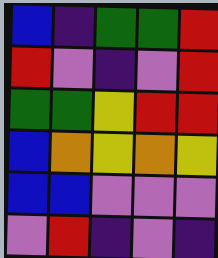[["blue", "indigo", "green", "green", "red"], ["red", "violet", "indigo", "violet", "red"], ["green", "green", "yellow", "red", "red"], ["blue", "orange", "yellow", "orange", "yellow"], ["blue", "blue", "violet", "violet", "violet"], ["violet", "red", "indigo", "violet", "indigo"]]